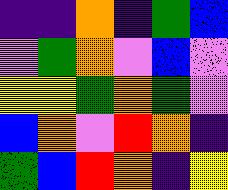[["indigo", "indigo", "orange", "indigo", "green", "blue"], ["violet", "green", "orange", "violet", "blue", "violet"], ["yellow", "yellow", "green", "orange", "green", "violet"], ["blue", "orange", "violet", "red", "orange", "indigo"], ["green", "blue", "red", "orange", "indigo", "yellow"]]